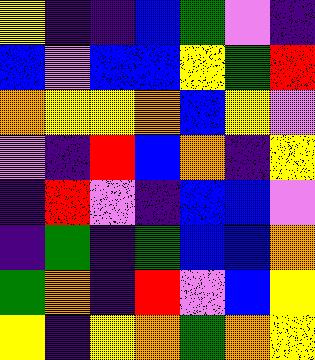[["yellow", "indigo", "indigo", "blue", "green", "violet", "indigo"], ["blue", "violet", "blue", "blue", "yellow", "green", "red"], ["orange", "yellow", "yellow", "orange", "blue", "yellow", "violet"], ["violet", "indigo", "red", "blue", "orange", "indigo", "yellow"], ["indigo", "red", "violet", "indigo", "blue", "blue", "violet"], ["indigo", "green", "indigo", "green", "blue", "blue", "orange"], ["green", "orange", "indigo", "red", "violet", "blue", "yellow"], ["yellow", "indigo", "yellow", "orange", "green", "orange", "yellow"]]